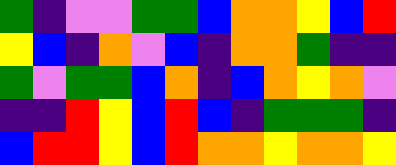[["green", "indigo", "violet", "violet", "green", "green", "blue", "orange", "orange", "yellow", "blue", "red"], ["yellow", "blue", "indigo", "orange", "violet", "blue", "indigo", "orange", "orange", "green", "indigo", "indigo"], ["green", "violet", "green", "green", "blue", "orange", "indigo", "blue", "orange", "yellow", "orange", "violet"], ["indigo", "indigo", "red", "yellow", "blue", "red", "blue", "indigo", "green", "green", "green", "indigo"], ["blue", "red", "red", "yellow", "blue", "red", "orange", "orange", "yellow", "orange", "orange", "yellow"]]